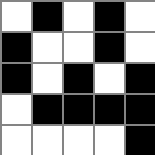[["white", "black", "white", "black", "white"], ["black", "white", "white", "black", "white"], ["black", "white", "black", "white", "black"], ["white", "black", "black", "black", "black"], ["white", "white", "white", "white", "black"]]